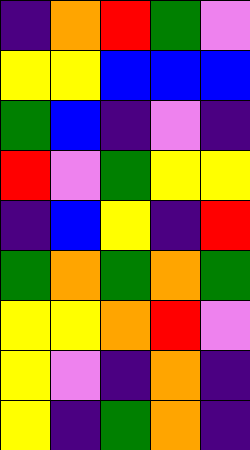[["indigo", "orange", "red", "green", "violet"], ["yellow", "yellow", "blue", "blue", "blue"], ["green", "blue", "indigo", "violet", "indigo"], ["red", "violet", "green", "yellow", "yellow"], ["indigo", "blue", "yellow", "indigo", "red"], ["green", "orange", "green", "orange", "green"], ["yellow", "yellow", "orange", "red", "violet"], ["yellow", "violet", "indigo", "orange", "indigo"], ["yellow", "indigo", "green", "orange", "indigo"]]